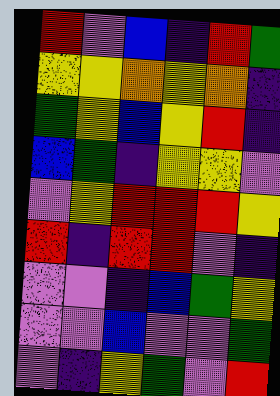[["red", "violet", "blue", "indigo", "red", "green"], ["yellow", "yellow", "orange", "yellow", "orange", "indigo"], ["green", "yellow", "blue", "yellow", "red", "indigo"], ["blue", "green", "indigo", "yellow", "yellow", "violet"], ["violet", "yellow", "red", "red", "red", "yellow"], ["red", "indigo", "red", "red", "violet", "indigo"], ["violet", "violet", "indigo", "blue", "green", "yellow"], ["violet", "violet", "blue", "violet", "violet", "green"], ["violet", "indigo", "yellow", "green", "violet", "red"]]